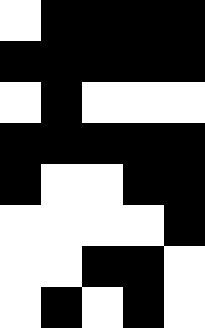[["white", "black", "black", "black", "black"], ["black", "black", "black", "black", "black"], ["white", "black", "white", "white", "white"], ["black", "black", "black", "black", "black"], ["black", "white", "white", "black", "black"], ["white", "white", "white", "white", "black"], ["white", "white", "black", "black", "white"], ["white", "black", "white", "black", "white"]]